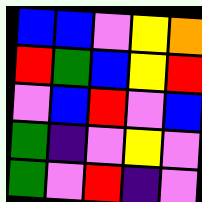[["blue", "blue", "violet", "yellow", "orange"], ["red", "green", "blue", "yellow", "red"], ["violet", "blue", "red", "violet", "blue"], ["green", "indigo", "violet", "yellow", "violet"], ["green", "violet", "red", "indigo", "violet"]]